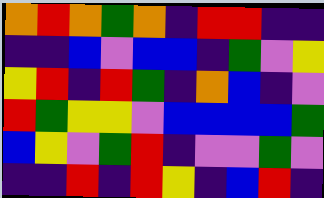[["orange", "red", "orange", "green", "orange", "indigo", "red", "red", "indigo", "indigo"], ["indigo", "indigo", "blue", "violet", "blue", "blue", "indigo", "green", "violet", "yellow"], ["yellow", "red", "indigo", "red", "green", "indigo", "orange", "blue", "indigo", "violet"], ["red", "green", "yellow", "yellow", "violet", "blue", "blue", "blue", "blue", "green"], ["blue", "yellow", "violet", "green", "red", "indigo", "violet", "violet", "green", "violet"], ["indigo", "indigo", "red", "indigo", "red", "yellow", "indigo", "blue", "red", "indigo"]]